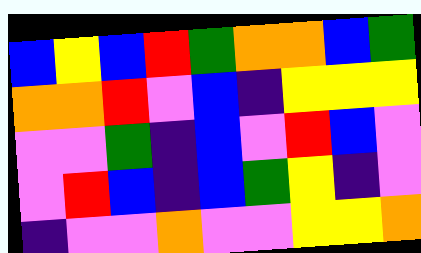[["blue", "yellow", "blue", "red", "green", "orange", "orange", "blue", "green"], ["orange", "orange", "red", "violet", "blue", "indigo", "yellow", "yellow", "yellow"], ["violet", "violet", "green", "indigo", "blue", "violet", "red", "blue", "violet"], ["violet", "red", "blue", "indigo", "blue", "green", "yellow", "indigo", "violet"], ["indigo", "violet", "violet", "orange", "violet", "violet", "yellow", "yellow", "orange"]]